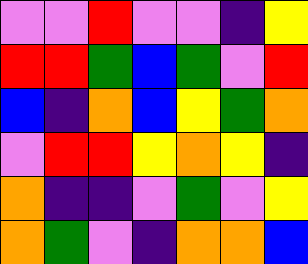[["violet", "violet", "red", "violet", "violet", "indigo", "yellow"], ["red", "red", "green", "blue", "green", "violet", "red"], ["blue", "indigo", "orange", "blue", "yellow", "green", "orange"], ["violet", "red", "red", "yellow", "orange", "yellow", "indigo"], ["orange", "indigo", "indigo", "violet", "green", "violet", "yellow"], ["orange", "green", "violet", "indigo", "orange", "orange", "blue"]]